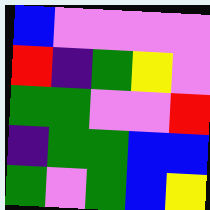[["blue", "violet", "violet", "violet", "violet"], ["red", "indigo", "green", "yellow", "violet"], ["green", "green", "violet", "violet", "red"], ["indigo", "green", "green", "blue", "blue"], ["green", "violet", "green", "blue", "yellow"]]